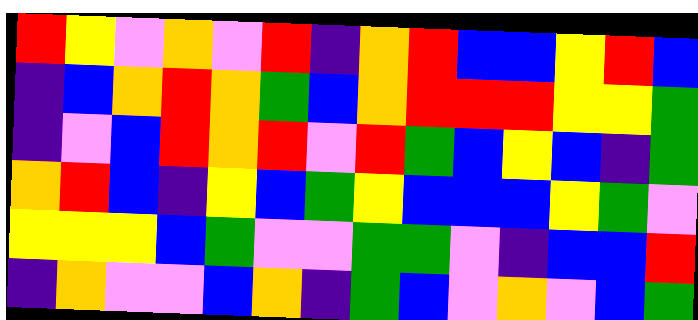[["red", "yellow", "violet", "orange", "violet", "red", "indigo", "orange", "red", "blue", "blue", "yellow", "red", "blue"], ["indigo", "blue", "orange", "red", "orange", "green", "blue", "orange", "red", "red", "red", "yellow", "yellow", "green"], ["indigo", "violet", "blue", "red", "orange", "red", "violet", "red", "green", "blue", "yellow", "blue", "indigo", "green"], ["orange", "red", "blue", "indigo", "yellow", "blue", "green", "yellow", "blue", "blue", "blue", "yellow", "green", "violet"], ["yellow", "yellow", "yellow", "blue", "green", "violet", "violet", "green", "green", "violet", "indigo", "blue", "blue", "red"], ["indigo", "orange", "violet", "violet", "blue", "orange", "indigo", "green", "blue", "violet", "orange", "violet", "blue", "green"]]